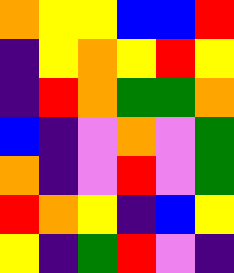[["orange", "yellow", "yellow", "blue", "blue", "red"], ["indigo", "yellow", "orange", "yellow", "red", "yellow"], ["indigo", "red", "orange", "green", "green", "orange"], ["blue", "indigo", "violet", "orange", "violet", "green"], ["orange", "indigo", "violet", "red", "violet", "green"], ["red", "orange", "yellow", "indigo", "blue", "yellow"], ["yellow", "indigo", "green", "red", "violet", "indigo"]]